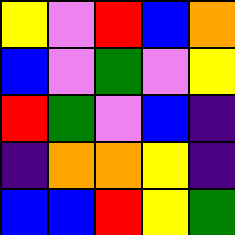[["yellow", "violet", "red", "blue", "orange"], ["blue", "violet", "green", "violet", "yellow"], ["red", "green", "violet", "blue", "indigo"], ["indigo", "orange", "orange", "yellow", "indigo"], ["blue", "blue", "red", "yellow", "green"]]